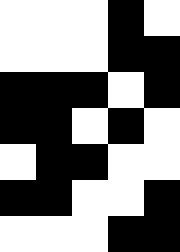[["white", "white", "white", "black", "white"], ["white", "white", "white", "black", "black"], ["black", "black", "black", "white", "black"], ["black", "black", "white", "black", "white"], ["white", "black", "black", "white", "white"], ["black", "black", "white", "white", "black"], ["white", "white", "white", "black", "black"]]